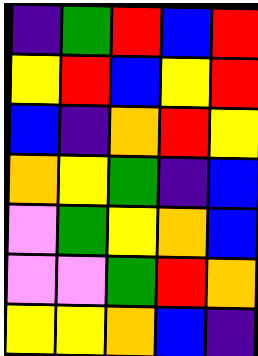[["indigo", "green", "red", "blue", "red"], ["yellow", "red", "blue", "yellow", "red"], ["blue", "indigo", "orange", "red", "yellow"], ["orange", "yellow", "green", "indigo", "blue"], ["violet", "green", "yellow", "orange", "blue"], ["violet", "violet", "green", "red", "orange"], ["yellow", "yellow", "orange", "blue", "indigo"]]